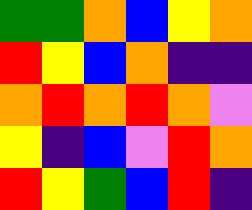[["green", "green", "orange", "blue", "yellow", "orange"], ["red", "yellow", "blue", "orange", "indigo", "indigo"], ["orange", "red", "orange", "red", "orange", "violet"], ["yellow", "indigo", "blue", "violet", "red", "orange"], ["red", "yellow", "green", "blue", "red", "indigo"]]